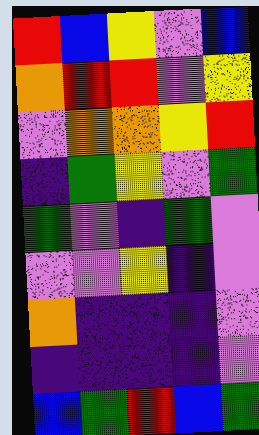[["red", "blue", "yellow", "violet", "blue"], ["orange", "red", "red", "violet", "yellow"], ["violet", "orange", "orange", "yellow", "red"], ["indigo", "green", "yellow", "violet", "green"], ["green", "violet", "indigo", "green", "violet"], ["violet", "violet", "yellow", "indigo", "violet"], ["orange", "indigo", "indigo", "indigo", "violet"], ["indigo", "indigo", "indigo", "indigo", "violet"], ["blue", "green", "red", "blue", "green"]]